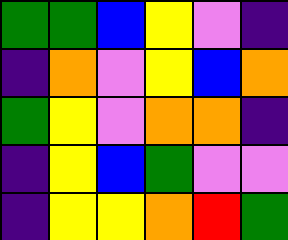[["green", "green", "blue", "yellow", "violet", "indigo"], ["indigo", "orange", "violet", "yellow", "blue", "orange"], ["green", "yellow", "violet", "orange", "orange", "indigo"], ["indigo", "yellow", "blue", "green", "violet", "violet"], ["indigo", "yellow", "yellow", "orange", "red", "green"]]